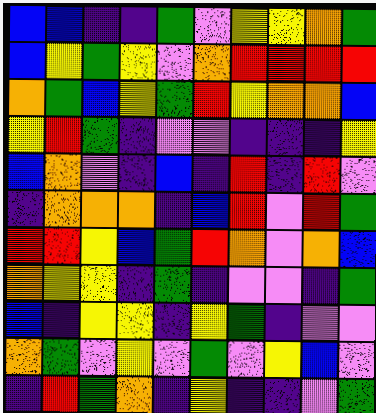[["blue", "blue", "indigo", "indigo", "green", "violet", "yellow", "yellow", "orange", "green"], ["blue", "yellow", "green", "yellow", "violet", "orange", "red", "red", "red", "red"], ["orange", "green", "blue", "yellow", "green", "red", "yellow", "orange", "orange", "blue"], ["yellow", "red", "green", "indigo", "violet", "violet", "indigo", "indigo", "indigo", "yellow"], ["blue", "orange", "violet", "indigo", "blue", "indigo", "red", "indigo", "red", "violet"], ["indigo", "orange", "orange", "orange", "indigo", "blue", "red", "violet", "red", "green"], ["red", "red", "yellow", "blue", "green", "red", "orange", "violet", "orange", "blue"], ["orange", "yellow", "yellow", "indigo", "green", "indigo", "violet", "violet", "indigo", "green"], ["blue", "indigo", "yellow", "yellow", "indigo", "yellow", "green", "indigo", "violet", "violet"], ["orange", "green", "violet", "yellow", "violet", "green", "violet", "yellow", "blue", "violet"], ["indigo", "red", "green", "orange", "indigo", "yellow", "indigo", "indigo", "violet", "green"]]